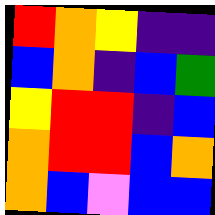[["red", "orange", "yellow", "indigo", "indigo"], ["blue", "orange", "indigo", "blue", "green"], ["yellow", "red", "red", "indigo", "blue"], ["orange", "red", "red", "blue", "orange"], ["orange", "blue", "violet", "blue", "blue"]]